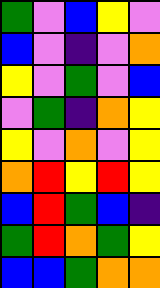[["green", "violet", "blue", "yellow", "violet"], ["blue", "violet", "indigo", "violet", "orange"], ["yellow", "violet", "green", "violet", "blue"], ["violet", "green", "indigo", "orange", "yellow"], ["yellow", "violet", "orange", "violet", "yellow"], ["orange", "red", "yellow", "red", "yellow"], ["blue", "red", "green", "blue", "indigo"], ["green", "red", "orange", "green", "yellow"], ["blue", "blue", "green", "orange", "orange"]]